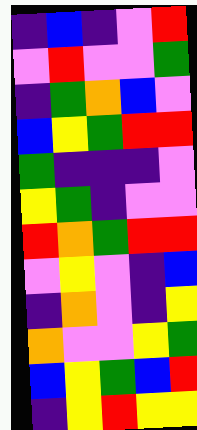[["indigo", "blue", "indigo", "violet", "red"], ["violet", "red", "violet", "violet", "green"], ["indigo", "green", "orange", "blue", "violet"], ["blue", "yellow", "green", "red", "red"], ["green", "indigo", "indigo", "indigo", "violet"], ["yellow", "green", "indigo", "violet", "violet"], ["red", "orange", "green", "red", "red"], ["violet", "yellow", "violet", "indigo", "blue"], ["indigo", "orange", "violet", "indigo", "yellow"], ["orange", "violet", "violet", "yellow", "green"], ["blue", "yellow", "green", "blue", "red"], ["indigo", "yellow", "red", "yellow", "yellow"]]